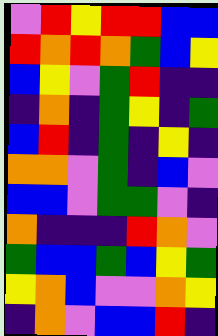[["violet", "red", "yellow", "red", "red", "blue", "blue"], ["red", "orange", "red", "orange", "green", "blue", "yellow"], ["blue", "yellow", "violet", "green", "red", "indigo", "indigo"], ["indigo", "orange", "indigo", "green", "yellow", "indigo", "green"], ["blue", "red", "indigo", "green", "indigo", "yellow", "indigo"], ["orange", "orange", "violet", "green", "indigo", "blue", "violet"], ["blue", "blue", "violet", "green", "green", "violet", "indigo"], ["orange", "indigo", "indigo", "indigo", "red", "orange", "violet"], ["green", "blue", "blue", "green", "blue", "yellow", "green"], ["yellow", "orange", "blue", "violet", "violet", "orange", "yellow"], ["indigo", "orange", "violet", "blue", "blue", "red", "indigo"]]